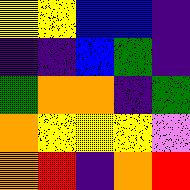[["yellow", "yellow", "blue", "blue", "indigo"], ["indigo", "indigo", "blue", "green", "indigo"], ["green", "orange", "orange", "indigo", "green"], ["orange", "yellow", "yellow", "yellow", "violet"], ["orange", "red", "indigo", "orange", "red"]]